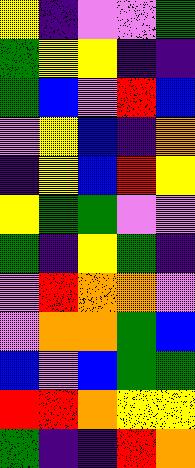[["yellow", "indigo", "violet", "violet", "green"], ["green", "yellow", "yellow", "indigo", "indigo"], ["green", "blue", "violet", "red", "blue"], ["violet", "yellow", "blue", "indigo", "orange"], ["indigo", "yellow", "blue", "red", "yellow"], ["yellow", "green", "green", "violet", "violet"], ["green", "indigo", "yellow", "green", "indigo"], ["violet", "red", "orange", "orange", "violet"], ["violet", "orange", "orange", "green", "blue"], ["blue", "violet", "blue", "green", "green"], ["red", "red", "orange", "yellow", "yellow"], ["green", "indigo", "indigo", "red", "orange"]]